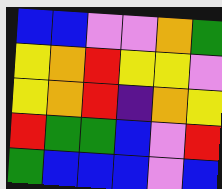[["blue", "blue", "violet", "violet", "orange", "green"], ["yellow", "orange", "red", "yellow", "yellow", "violet"], ["yellow", "orange", "red", "indigo", "orange", "yellow"], ["red", "green", "green", "blue", "violet", "red"], ["green", "blue", "blue", "blue", "violet", "blue"]]